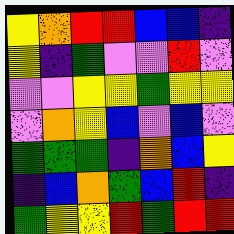[["yellow", "orange", "red", "red", "blue", "blue", "indigo"], ["yellow", "indigo", "green", "violet", "violet", "red", "violet"], ["violet", "violet", "yellow", "yellow", "green", "yellow", "yellow"], ["violet", "orange", "yellow", "blue", "violet", "blue", "violet"], ["green", "green", "green", "indigo", "orange", "blue", "yellow"], ["indigo", "blue", "orange", "green", "blue", "red", "indigo"], ["green", "yellow", "yellow", "red", "green", "red", "red"]]